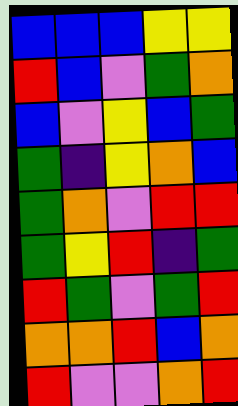[["blue", "blue", "blue", "yellow", "yellow"], ["red", "blue", "violet", "green", "orange"], ["blue", "violet", "yellow", "blue", "green"], ["green", "indigo", "yellow", "orange", "blue"], ["green", "orange", "violet", "red", "red"], ["green", "yellow", "red", "indigo", "green"], ["red", "green", "violet", "green", "red"], ["orange", "orange", "red", "blue", "orange"], ["red", "violet", "violet", "orange", "red"]]